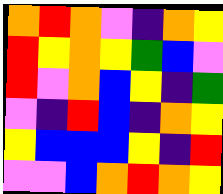[["orange", "red", "orange", "violet", "indigo", "orange", "yellow"], ["red", "yellow", "orange", "yellow", "green", "blue", "violet"], ["red", "violet", "orange", "blue", "yellow", "indigo", "green"], ["violet", "indigo", "red", "blue", "indigo", "orange", "yellow"], ["yellow", "blue", "blue", "blue", "yellow", "indigo", "red"], ["violet", "violet", "blue", "orange", "red", "orange", "yellow"]]